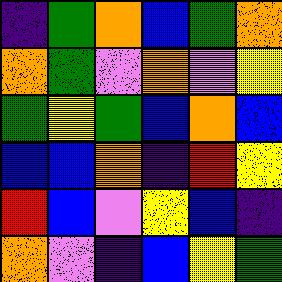[["indigo", "green", "orange", "blue", "green", "orange"], ["orange", "green", "violet", "orange", "violet", "yellow"], ["green", "yellow", "green", "blue", "orange", "blue"], ["blue", "blue", "orange", "indigo", "red", "yellow"], ["red", "blue", "violet", "yellow", "blue", "indigo"], ["orange", "violet", "indigo", "blue", "yellow", "green"]]